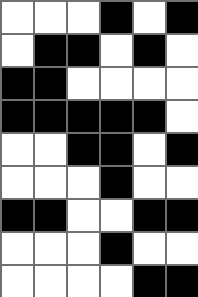[["white", "white", "white", "black", "white", "black"], ["white", "black", "black", "white", "black", "white"], ["black", "black", "white", "white", "white", "white"], ["black", "black", "black", "black", "black", "white"], ["white", "white", "black", "black", "white", "black"], ["white", "white", "white", "black", "white", "white"], ["black", "black", "white", "white", "black", "black"], ["white", "white", "white", "black", "white", "white"], ["white", "white", "white", "white", "black", "black"]]